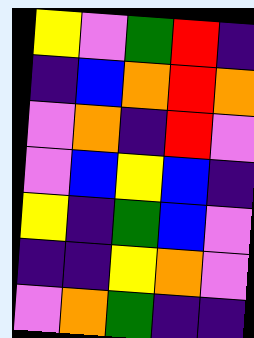[["yellow", "violet", "green", "red", "indigo"], ["indigo", "blue", "orange", "red", "orange"], ["violet", "orange", "indigo", "red", "violet"], ["violet", "blue", "yellow", "blue", "indigo"], ["yellow", "indigo", "green", "blue", "violet"], ["indigo", "indigo", "yellow", "orange", "violet"], ["violet", "orange", "green", "indigo", "indigo"]]